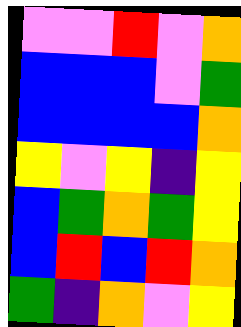[["violet", "violet", "red", "violet", "orange"], ["blue", "blue", "blue", "violet", "green"], ["blue", "blue", "blue", "blue", "orange"], ["yellow", "violet", "yellow", "indigo", "yellow"], ["blue", "green", "orange", "green", "yellow"], ["blue", "red", "blue", "red", "orange"], ["green", "indigo", "orange", "violet", "yellow"]]